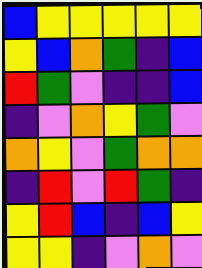[["blue", "yellow", "yellow", "yellow", "yellow", "yellow"], ["yellow", "blue", "orange", "green", "indigo", "blue"], ["red", "green", "violet", "indigo", "indigo", "blue"], ["indigo", "violet", "orange", "yellow", "green", "violet"], ["orange", "yellow", "violet", "green", "orange", "orange"], ["indigo", "red", "violet", "red", "green", "indigo"], ["yellow", "red", "blue", "indigo", "blue", "yellow"], ["yellow", "yellow", "indigo", "violet", "orange", "violet"]]